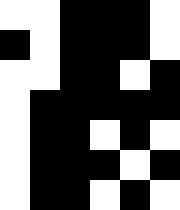[["white", "white", "black", "black", "black", "white"], ["black", "white", "black", "black", "black", "white"], ["white", "white", "black", "black", "white", "black"], ["white", "black", "black", "black", "black", "black"], ["white", "black", "black", "white", "black", "white"], ["white", "black", "black", "black", "white", "black"], ["white", "black", "black", "white", "black", "white"]]